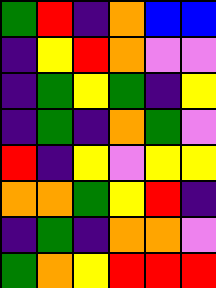[["green", "red", "indigo", "orange", "blue", "blue"], ["indigo", "yellow", "red", "orange", "violet", "violet"], ["indigo", "green", "yellow", "green", "indigo", "yellow"], ["indigo", "green", "indigo", "orange", "green", "violet"], ["red", "indigo", "yellow", "violet", "yellow", "yellow"], ["orange", "orange", "green", "yellow", "red", "indigo"], ["indigo", "green", "indigo", "orange", "orange", "violet"], ["green", "orange", "yellow", "red", "red", "red"]]